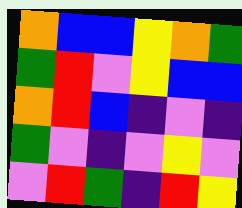[["orange", "blue", "blue", "yellow", "orange", "green"], ["green", "red", "violet", "yellow", "blue", "blue"], ["orange", "red", "blue", "indigo", "violet", "indigo"], ["green", "violet", "indigo", "violet", "yellow", "violet"], ["violet", "red", "green", "indigo", "red", "yellow"]]